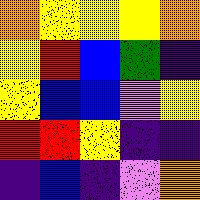[["orange", "yellow", "yellow", "yellow", "orange"], ["yellow", "red", "blue", "green", "indigo"], ["yellow", "blue", "blue", "violet", "yellow"], ["red", "red", "yellow", "indigo", "indigo"], ["indigo", "blue", "indigo", "violet", "orange"]]